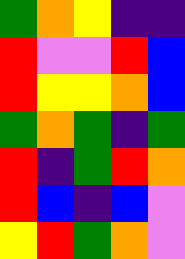[["green", "orange", "yellow", "indigo", "indigo"], ["red", "violet", "violet", "red", "blue"], ["red", "yellow", "yellow", "orange", "blue"], ["green", "orange", "green", "indigo", "green"], ["red", "indigo", "green", "red", "orange"], ["red", "blue", "indigo", "blue", "violet"], ["yellow", "red", "green", "orange", "violet"]]